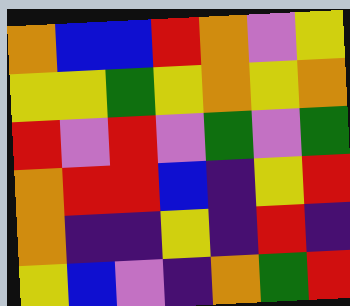[["orange", "blue", "blue", "red", "orange", "violet", "yellow"], ["yellow", "yellow", "green", "yellow", "orange", "yellow", "orange"], ["red", "violet", "red", "violet", "green", "violet", "green"], ["orange", "red", "red", "blue", "indigo", "yellow", "red"], ["orange", "indigo", "indigo", "yellow", "indigo", "red", "indigo"], ["yellow", "blue", "violet", "indigo", "orange", "green", "red"]]